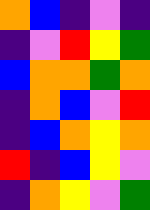[["orange", "blue", "indigo", "violet", "indigo"], ["indigo", "violet", "red", "yellow", "green"], ["blue", "orange", "orange", "green", "orange"], ["indigo", "orange", "blue", "violet", "red"], ["indigo", "blue", "orange", "yellow", "orange"], ["red", "indigo", "blue", "yellow", "violet"], ["indigo", "orange", "yellow", "violet", "green"]]